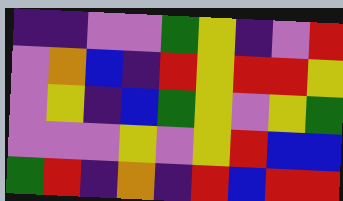[["indigo", "indigo", "violet", "violet", "green", "yellow", "indigo", "violet", "red"], ["violet", "orange", "blue", "indigo", "red", "yellow", "red", "red", "yellow"], ["violet", "yellow", "indigo", "blue", "green", "yellow", "violet", "yellow", "green"], ["violet", "violet", "violet", "yellow", "violet", "yellow", "red", "blue", "blue"], ["green", "red", "indigo", "orange", "indigo", "red", "blue", "red", "red"]]